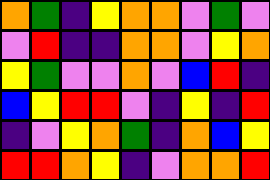[["orange", "green", "indigo", "yellow", "orange", "orange", "violet", "green", "violet"], ["violet", "red", "indigo", "indigo", "orange", "orange", "violet", "yellow", "orange"], ["yellow", "green", "violet", "violet", "orange", "violet", "blue", "red", "indigo"], ["blue", "yellow", "red", "red", "violet", "indigo", "yellow", "indigo", "red"], ["indigo", "violet", "yellow", "orange", "green", "indigo", "orange", "blue", "yellow"], ["red", "red", "orange", "yellow", "indigo", "violet", "orange", "orange", "red"]]